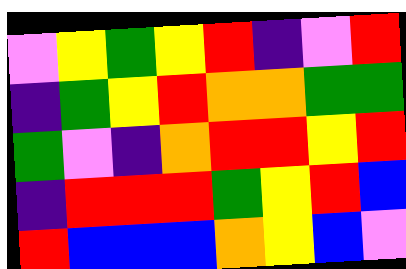[["violet", "yellow", "green", "yellow", "red", "indigo", "violet", "red"], ["indigo", "green", "yellow", "red", "orange", "orange", "green", "green"], ["green", "violet", "indigo", "orange", "red", "red", "yellow", "red"], ["indigo", "red", "red", "red", "green", "yellow", "red", "blue"], ["red", "blue", "blue", "blue", "orange", "yellow", "blue", "violet"]]